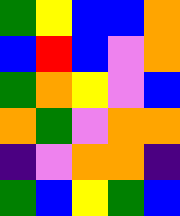[["green", "yellow", "blue", "blue", "orange"], ["blue", "red", "blue", "violet", "orange"], ["green", "orange", "yellow", "violet", "blue"], ["orange", "green", "violet", "orange", "orange"], ["indigo", "violet", "orange", "orange", "indigo"], ["green", "blue", "yellow", "green", "blue"]]